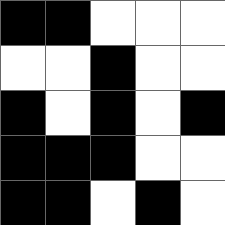[["black", "black", "white", "white", "white"], ["white", "white", "black", "white", "white"], ["black", "white", "black", "white", "black"], ["black", "black", "black", "white", "white"], ["black", "black", "white", "black", "white"]]